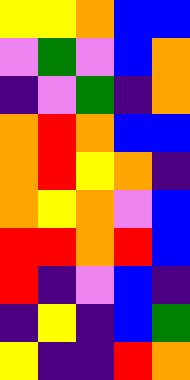[["yellow", "yellow", "orange", "blue", "blue"], ["violet", "green", "violet", "blue", "orange"], ["indigo", "violet", "green", "indigo", "orange"], ["orange", "red", "orange", "blue", "blue"], ["orange", "red", "yellow", "orange", "indigo"], ["orange", "yellow", "orange", "violet", "blue"], ["red", "red", "orange", "red", "blue"], ["red", "indigo", "violet", "blue", "indigo"], ["indigo", "yellow", "indigo", "blue", "green"], ["yellow", "indigo", "indigo", "red", "orange"]]